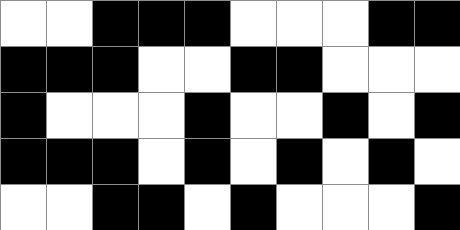[["white", "white", "black", "black", "black", "white", "white", "white", "black", "black"], ["black", "black", "black", "white", "white", "black", "black", "white", "white", "white"], ["black", "white", "white", "white", "black", "white", "white", "black", "white", "black"], ["black", "black", "black", "white", "black", "white", "black", "white", "black", "white"], ["white", "white", "black", "black", "white", "black", "white", "white", "white", "black"]]